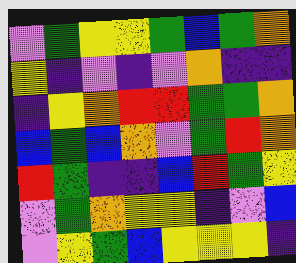[["violet", "green", "yellow", "yellow", "green", "blue", "green", "orange"], ["yellow", "indigo", "violet", "indigo", "violet", "orange", "indigo", "indigo"], ["indigo", "yellow", "orange", "red", "red", "green", "green", "orange"], ["blue", "green", "blue", "orange", "violet", "green", "red", "orange"], ["red", "green", "indigo", "indigo", "blue", "red", "green", "yellow"], ["violet", "green", "orange", "yellow", "yellow", "indigo", "violet", "blue"], ["violet", "yellow", "green", "blue", "yellow", "yellow", "yellow", "indigo"]]